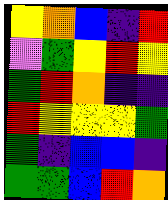[["yellow", "orange", "blue", "indigo", "red"], ["violet", "green", "yellow", "red", "yellow"], ["green", "red", "orange", "indigo", "indigo"], ["red", "yellow", "yellow", "yellow", "green"], ["green", "indigo", "blue", "blue", "indigo"], ["green", "green", "blue", "red", "orange"]]